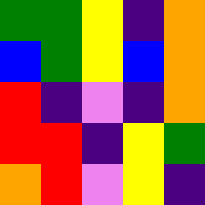[["green", "green", "yellow", "indigo", "orange"], ["blue", "green", "yellow", "blue", "orange"], ["red", "indigo", "violet", "indigo", "orange"], ["red", "red", "indigo", "yellow", "green"], ["orange", "red", "violet", "yellow", "indigo"]]